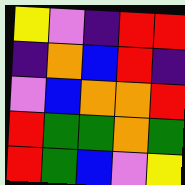[["yellow", "violet", "indigo", "red", "red"], ["indigo", "orange", "blue", "red", "indigo"], ["violet", "blue", "orange", "orange", "red"], ["red", "green", "green", "orange", "green"], ["red", "green", "blue", "violet", "yellow"]]